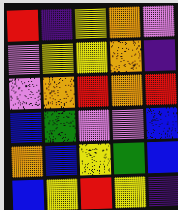[["red", "indigo", "yellow", "orange", "violet"], ["violet", "yellow", "yellow", "orange", "indigo"], ["violet", "orange", "red", "orange", "red"], ["blue", "green", "violet", "violet", "blue"], ["orange", "blue", "yellow", "green", "blue"], ["blue", "yellow", "red", "yellow", "indigo"]]